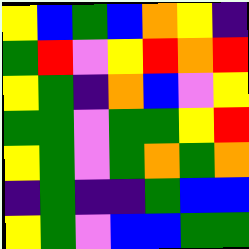[["yellow", "blue", "green", "blue", "orange", "yellow", "indigo"], ["green", "red", "violet", "yellow", "red", "orange", "red"], ["yellow", "green", "indigo", "orange", "blue", "violet", "yellow"], ["green", "green", "violet", "green", "green", "yellow", "red"], ["yellow", "green", "violet", "green", "orange", "green", "orange"], ["indigo", "green", "indigo", "indigo", "green", "blue", "blue"], ["yellow", "green", "violet", "blue", "blue", "green", "green"]]